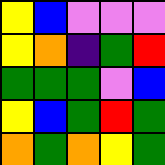[["yellow", "blue", "violet", "violet", "violet"], ["yellow", "orange", "indigo", "green", "red"], ["green", "green", "green", "violet", "blue"], ["yellow", "blue", "green", "red", "green"], ["orange", "green", "orange", "yellow", "green"]]